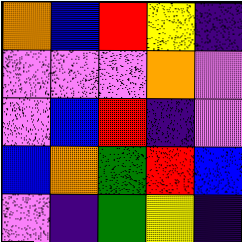[["orange", "blue", "red", "yellow", "indigo"], ["violet", "violet", "violet", "orange", "violet"], ["violet", "blue", "red", "indigo", "violet"], ["blue", "orange", "green", "red", "blue"], ["violet", "indigo", "green", "yellow", "indigo"]]